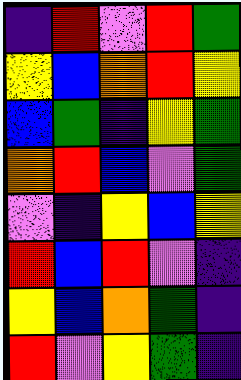[["indigo", "red", "violet", "red", "green"], ["yellow", "blue", "orange", "red", "yellow"], ["blue", "green", "indigo", "yellow", "green"], ["orange", "red", "blue", "violet", "green"], ["violet", "indigo", "yellow", "blue", "yellow"], ["red", "blue", "red", "violet", "indigo"], ["yellow", "blue", "orange", "green", "indigo"], ["red", "violet", "yellow", "green", "indigo"]]